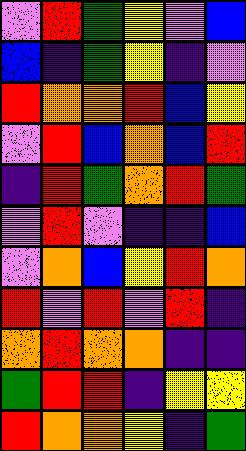[["violet", "red", "green", "yellow", "violet", "blue"], ["blue", "indigo", "green", "yellow", "indigo", "violet"], ["red", "orange", "orange", "red", "blue", "yellow"], ["violet", "red", "blue", "orange", "blue", "red"], ["indigo", "red", "green", "orange", "red", "green"], ["violet", "red", "violet", "indigo", "indigo", "blue"], ["violet", "orange", "blue", "yellow", "red", "orange"], ["red", "violet", "red", "violet", "red", "indigo"], ["orange", "red", "orange", "orange", "indigo", "indigo"], ["green", "red", "red", "indigo", "yellow", "yellow"], ["red", "orange", "orange", "yellow", "indigo", "green"]]